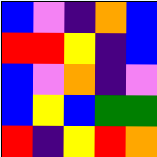[["blue", "violet", "indigo", "orange", "blue"], ["red", "red", "yellow", "indigo", "blue"], ["blue", "violet", "orange", "indigo", "violet"], ["blue", "yellow", "blue", "green", "green"], ["red", "indigo", "yellow", "red", "orange"]]